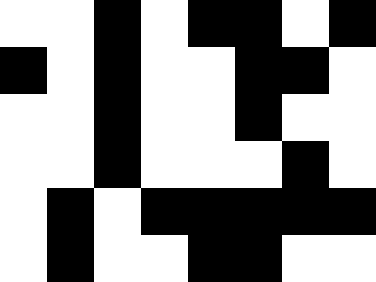[["white", "white", "black", "white", "black", "black", "white", "black"], ["black", "white", "black", "white", "white", "black", "black", "white"], ["white", "white", "black", "white", "white", "black", "white", "white"], ["white", "white", "black", "white", "white", "white", "black", "white"], ["white", "black", "white", "black", "black", "black", "black", "black"], ["white", "black", "white", "white", "black", "black", "white", "white"]]